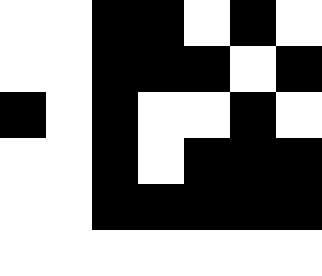[["white", "white", "black", "black", "white", "black", "white"], ["white", "white", "black", "black", "black", "white", "black"], ["black", "white", "black", "white", "white", "black", "white"], ["white", "white", "black", "white", "black", "black", "black"], ["white", "white", "black", "black", "black", "black", "black"], ["white", "white", "white", "white", "white", "white", "white"]]